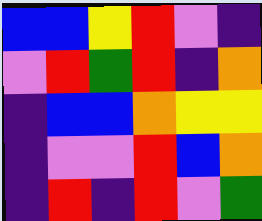[["blue", "blue", "yellow", "red", "violet", "indigo"], ["violet", "red", "green", "red", "indigo", "orange"], ["indigo", "blue", "blue", "orange", "yellow", "yellow"], ["indigo", "violet", "violet", "red", "blue", "orange"], ["indigo", "red", "indigo", "red", "violet", "green"]]